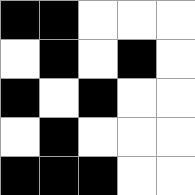[["black", "black", "white", "white", "white"], ["white", "black", "white", "black", "white"], ["black", "white", "black", "white", "white"], ["white", "black", "white", "white", "white"], ["black", "black", "black", "white", "white"]]